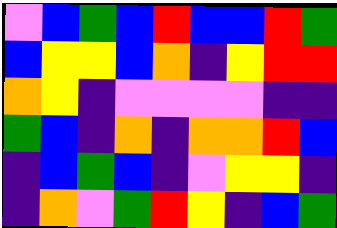[["violet", "blue", "green", "blue", "red", "blue", "blue", "red", "green"], ["blue", "yellow", "yellow", "blue", "orange", "indigo", "yellow", "red", "red"], ["orange", "yellow", "indigo", "violet", "violet", "violet", "violet", "indigo", "indigo"], ["green", "blue", "indigo", "orange", "indigo", "orange", "orange", "red", "blue"], ["indigo", "blue", "green", "blue", "indigo", "violet", "yellow", "yellow", "indigo"], ["indigo", "orange", "violet", "green", "red", "yellow", "indigo", "blue", "green"]]